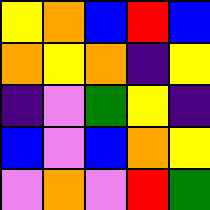[["yellow", "orange", "blue", "red", "blue"], ["orange", "yellow", "orange", "indigo", "yellow"], ["indigo", "violet", "green", "yellow", "indigo"], ["blue", "violet", "blue", "orange", "yellow"], ["violet", "orange", "violet", "red", "green"]]